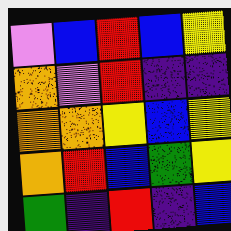[["violet", "blue", "red", "blue", "yellow"], ["orange", "violet", "red", "indigo", "indigo"], ["orange", "orange", "yellow", "blue", "yellow"], ["orange", "red", "blue", "green", "yellow"], ["green", "indigo", "red", "indigo", "blue"]]